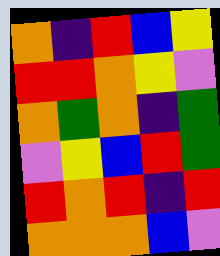[["orange", "indigo", "red", "blue", "yellow"], ["red", "red", "orange", "yellow", "violet"], ["orange", "green", "orange", "indigo", "green"], ["violet", "yellow", "blue", "red", "green"], ["red", "orange", "red", "indigo", "red"], ["orange", "orange", "orange", "blue", "violet"]]